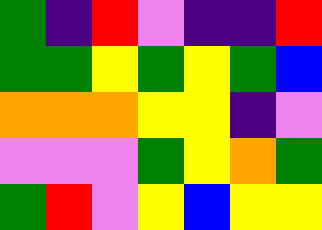[["green", "indigo", "red", "violet", "indigo", "indigo", "red"], ["green", "green", "yellow", "green", "yellow", "green", "blue"], ["orange", "orange", "orange", "yellow", "yellow", "indigo", "violet"], ["violet", "violet", "violet", "green", "yellow", "orange", "green"], ["green", "red", "violet", "yellow", "blue", "yellow", "yellow"]]